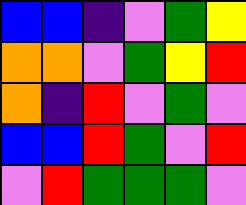[["blue", "blue", "indigo", "violet", "green", "yellow"], ["orange", "orange", "violet", "green", "yellow", "red"], ["orange", "indigo", "red", "violet", "green", "violet"], ["blue", "blue", "red", "green", "violet", "red"], ["violet", "red", "green", "green", "green", "violet"]]